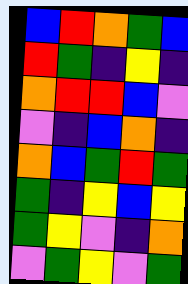[["blue", "red", "orange", "green", "blue"], ["red", "green", "indigo", "yellow", "indigo"], ["orange", "red", "red", "blue", "violet"], ["violet", "indigo", "blue", "orange", "indigo"], ["orange", "blue", "green", "red", "green"], ["green", "indigo", "yellow", "blue", "yellow"], ["green", "yellow", "violet", "indigo", "orange"], ["violet", "green", "yellow", "violet", "green"]]